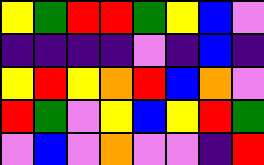[["yellow", "green", "red", "red", "green", "yellow", "blue", "violet"], ["indigo", "indigo", "indigo", "indigo", "violet", "indigo", "blue", "indigo"], ["yellow", "red", "yellow", "orange", "red", "blue", "orange", "violet"], ["red", "green", "violet", "yellow", "blue", "yellow", "red", "green"], ["violet", "blue", "violet", "orange", "violet", "violet", "indigo", "red"]]